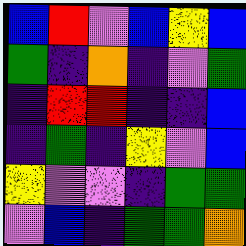[["blue", "red", "violet", "blue", "yellow", "blue"], ["green", "indigo", "orange", "indigo", "violet", "green"], ["indigo", "red", "red", "indigo", "indigo", "blue"], ["indigo", "green", "indigo", "yellow", "violet", "blue"], ["yellow", "violet", "violet", "indigo", "green", "green"], ["violet", "blue", "indigo", "green", "green", "orange"]]